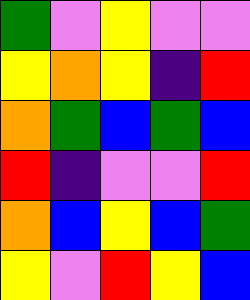[["green", "violet", "yellow", "violet", "violet"], ["yellow", "orange", "yellow", "indigo", "red"], ["orange", "green", "blue", "green", "blue"], ["red", "indigo", "violet", "violet", "red"], ["orange", "blue", "yellow", "blue", "green"], ["yellow", "violet", "red", "yellow", "blue"]]